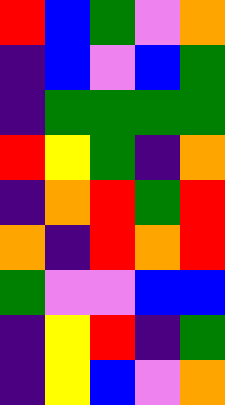[["red", "blue", "green", "violet", "orange"], ["indigo", "blue", "violet", "blue", "green"], ["indigo", "green", "green", "green", "green"], ["red", "yellow", "green", "indigo", "orange"], ["indigo", "orange", "red", "green", "red"], ["orange", "indigo", "red", "orange", "red"], ["green", "violet", "violet", "blue", "blue"], ["indigo", "yellow", "red", "indigo", "green"], ["indigo", "yellow", "blue", "violet", "orange"]]